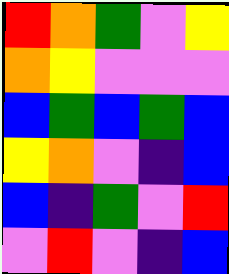[["red", "orange", "green", "violet", "yellow"], ["orange", "yellow", "violet", "violet", "violet"], ["blue", "green", "blue", "green", "blue"], ["yellow", "orange", "violet", "indigo", "blue"], ["blue", "indigo", "green", "violet", "red"], ["violet", "red", "violet", "indigo", "blue"]]